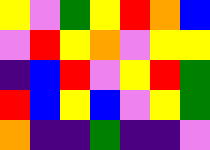[["yellow", "violet", "green", "yellow", "red", "orange", "blue"], ["violet", "red", "yellow", "orange", "violet", "yellow", "yellow"], ["indigo", "blue", "red", "violet", "yellow", "red", "green"], ["red", "blue", "yellow", "blue", "violet", "yellow", "green"], ["orange", "indigo", "indigo", "green", "indigo", "indigo", "violet"]]